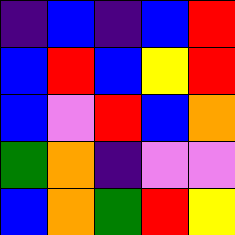[["indigo", "blue", "indigo", "blue", "red"], ["blue", "red", "blue", "yellow", "red"], ["blue", "violet", "red", "blue", "orange"], ["green", "orange", "indigo", "violet", "violet"], ["blue", "orange", "green", "red", "yellow"]]